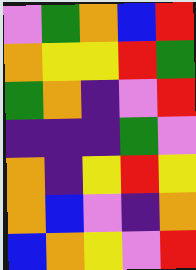[["violet", "green", "orange", "blue", "red"], ["orange", "yellow", "yellow", "red", "green"], ["green", "orange", "indigo", "violet", "red"], ["indigo", "indigo", "indigo", "green", "violet"], ["orange", "indigo", "yellow", "red", "yellow"], ["orange", "blue", "violet", "indigo", "orange"], ["blue", "orange", "yellow", "violet", "red"]]